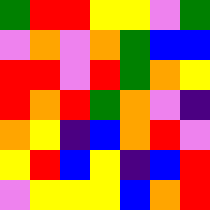[["green", "red", "red", "yellow", "yellow", "violet", "green"], ["violet", "orange", "violet", "orange", "green", "blue", "blue"], ["red", "red", "violet", "red", "green", "orange", "yellow"], ["red", "orange", "red", "green", "orange", "violet", "indigo"], ["orange", "yellow", "indigo", "blue", "orange", "red", "violet"], ["yellow", "red", "blue", "yellow", "indigo", "blue", "red"], ["violet", "yellow", "yellow", "yellow", "blue", "orange", "red"]]